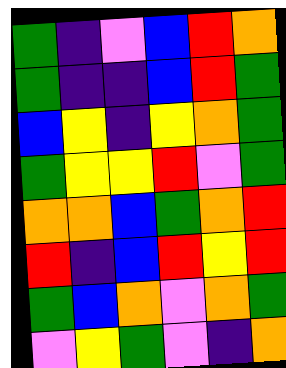[["green", "indigo", "violet", "blue", "red", "orange"], ["green", "indigo", "indigo", "blue", "red", "green"], ["blue", "yellow", "indigo", "yellow", "orange", "green"], ["green", "yellow", "yellow", "red", "violet", "green"], ["orange", "orange", "blue", "green", "orange", "red"], ["red", "indigo", "blue", "red", "yellow", "red"], ["green", "blue", "orange", "violet", "orange", "green"], ["violet", "yellow", "green", "violet", "indigo", "orange"]]